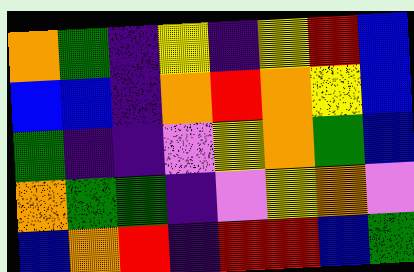[["orange", "green", "indigo", "yellow", "indigo", "yellow", "red", "blue"], ["blue", "blue", "indigo", "orange", "red", "orange", "yellow", "blue"], ["green", "indigo", "indigo", "violet", "yellow", "orange", "green", "blue"], ["orange", "green", "green", "indigo", "violet", "yellow", "orange", "violet"], ["blue", "orange", "red", "indigo", "red", "red", "blue", "green"]]